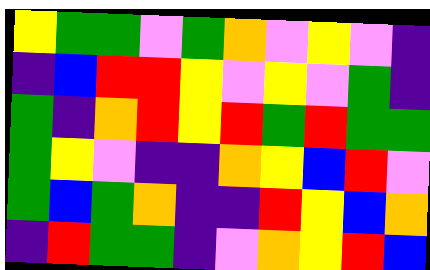[["yellow", "green", "green", "violet", "green", "orange", "violet", "yellow", "violet", "indigo"], ["indigo", "blue", "red", "red", "yellow", "violet", "yellow", "violet", "green", "indigo"], ["green", "indigo", "orange", "red", "yellow", "red", "green", "red", "green", "green"], ["green", "yellow", "violet", "indigo", "indigo", "orange", "yellow", "blue", "red", "violet"], ["green", "blue", "green", "orange", "indigo", "indigo", "red", "yellow", "blue", "orange"], ["indigo", "red", "green", "green", "indigo", "violet", "orange", "yellow", "red", "blue"]]